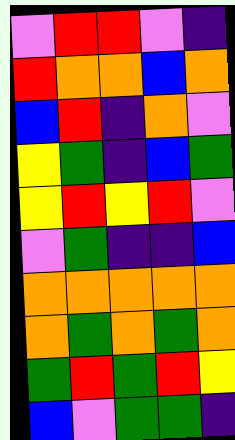[["violet", "red", "red", "violet", "indigo"], ["red", "orange", "orange", "blue", "orange"], ["blue", "red", "indigo", "orange", "violet"], ["yellow", "green", "indigo", "blue", "green"], ["yellow", "red", "yellow", "red", "violet"], ["violet", "green", "indigo", "indigo", "blue"], ["orange", "orange", "orange", "orange", "orange"], ["orange", "green", "orange", "green", "orange"], ["green", "red", "green", "red", "yellow"], ["blue", "violet", "green", "green", "indigo"]]